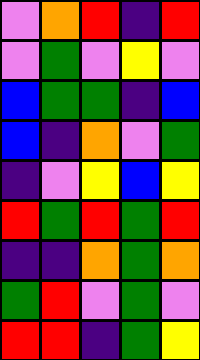[["violet", "orange", "red", "indigo", "red"], ["violet", "green", "violet", "yellow", "violet"], ["blue", "green", "green", "indigo", "blue"], ["blue", "indigo", "orange", "violet", "green"], ["indigo", "violet", "yellow", "blue", "yellow"], ["red", "green", "red", "green", "red"], ["indigo", "indigo", "orange", "green", "orange"], ["green", "red", "violet", "green", "violet"], ["red", "red", "indigo", "green", "yellow"]]